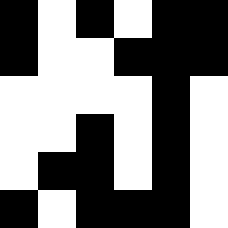[["black", "white", "black", "white", "black", "black"], ["black", "white", "white", "black", "black", "black"], ["white", "white", "white", "white", "black", "white"], ["white", "white", "black", "white", "black", "white"], ["white", "black", "black", "white", "black", "white"], ["black", "white", "black", "black", "black", "white"]]